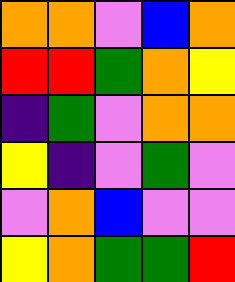[["orange", "orange", "violet", "blue", "orange"], ["red", "red", "green", "orange", "yellow"], ["indigo", "green", "violet", "orange", "orange"], ["yellow", "indigo", "violet", "green", "violet"], ["violet", "orange", "blue", "violet", "violet"], ["yellow", "orange", "green", "green", "red"]]